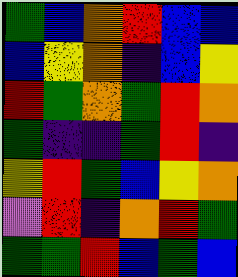[["green", "blue", "orange", "red", "blue", "blue"], ["blue", "yellow", "orange", "indigo", "blue", "yellow"], ["red", "green", "orange", "green", "red", "orange"], ["green", "indigo", "indigo", "green", "red", "indigo"], ["yellow", "red", "green", "blue", "yellow", "orange"], ["violet", "red", "indigo", "orange", "red", "green"], ["green", "green", "red", "blue", "green", "blue"]]